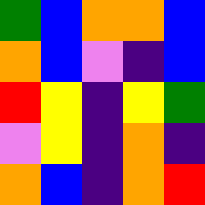[["green", "blue", "orange", "orange", "blue"], ["orange", "blue", "violet", "indigo", "blue"], ["red", "yellow", "indigo", "yellow", "green"], ["violet", "yellow", "indigo", "orange", "indigo"], ["orange", "blue", "indigo", "orange", "red"]]